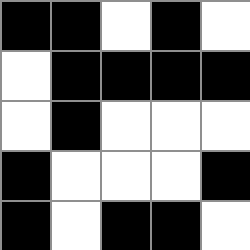[["black", "black", "white", "black", "white"], ["white", "black", "black", "black", "black"], ["white", "black", "white", "white", "white"], ["black", "white", "white", "white", "black"], ["black", "white", "black", "black", "white"]]